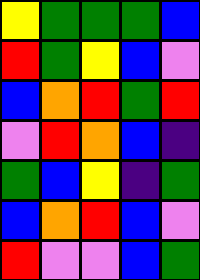[["yellow", "green", "green", "green", "blue"], ["red", "green", "yellow", "blue", "violet"], ["blue", "orange", "red", "green", "red"], ["violet", "red", "orange", "blue", "indigo"], ["green", "blue", "yellow", "indigo", "green"], ["blue", "orange", "red", "blue", "violet"], ["red", "violet", "violet", "blue", "green"]]